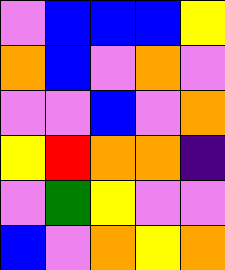[["violet", "blue", "blue", "blue", "yellow"], ["orange", "blue", "violet", "orange", "violet"], ["violet", "violet", "blue", "violet", "orange"], ["yellow", "red", "orange", "orange", "indigo"], ["violet", "green", "yellow", "violet", "violet"], ["blue", "violet", "orange", "yellow", "orange"]]